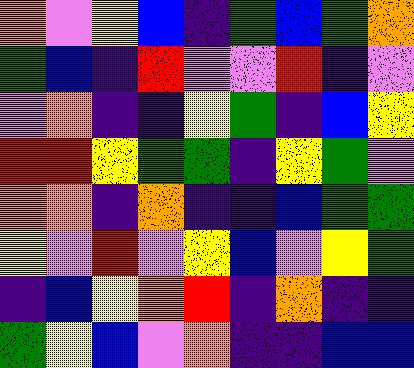[["orange", "violet", "yellow", "blue", "indigo", "green", "blue", "green", "orange"], ["green", "blue", "indigo", "red", "violet", "violet", "red", "indigo", "violet"], ["violet", "orange", "indigo", "indigo", "yellow", "green", "indigo", "blue", "yellow"], ["red", "red", "yellow", "green", "green", "indigo", "yellow", "green", "violet"], ["orange", "orange", "indigo", "orange", "indigo", "indigo", "blue", "green", "green"], ["yellow", "violet", "red", "violet", "yellow", "blue", "violet", "yellow", "green"], ["indigo", "blue", "yellow", "orange", "red", "indigo", "orange", "indigo", "indigo"], ["green", "yellow", "blue", "violet", "orange", "indigo", "indigo", "blue", "blue"]]